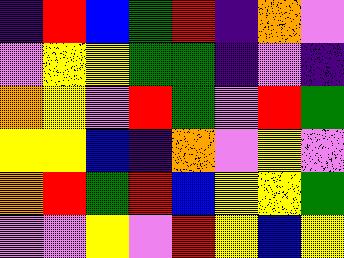[["indigo", "red", "blue", "green", "red", "indigo", "orange", "violet"], ["violet", "yellow", "yellow", "green", "green", "indigo", "violet", "indigo"], ["orange", "yellow", "violet", "red", "green", "violet", "red", "green"], ["yellow", "yellow", "blue", "indigo", "orange", "violet", "yellow", "violet"], ["orange", "red", "green", "red", "blue", "yellow", "yellow", "green"], ["violet", "violet", "yellow", "violet", "red", "yellow", "blue", "yellow"]]